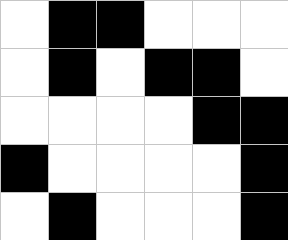[["white", "black", "black", "white", "white", "white"], ["white", "black", "white", "black", "black", "white"], ["white", "white", "white", "white", "black", "black"], ["black", "white", "white", "white", "white", "black"], ["white", "black", "white", "white", "white", "black"]]